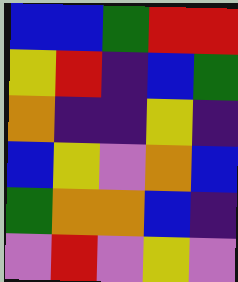[["blue", "blue", "green", "red", "red"], ["yellow", "red", "indigo", "blue", "green"], ["orange", "indigo", "indigo", "yellow", "indigo"], ["blue", "yellow", "violet", "orange", "blue"], ["green", "orange", "orange", "blue", "indigo"], ["violet", "red", "violet", "yellow", "violet"]]